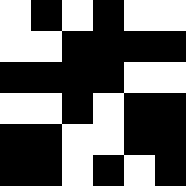[["white", "black", "white", "black", "white", "white"], ["white", "white", "black", "black", "black", "black"], ["black", "black", "black", "black", "white", "white"], ["white", "white", "black", "white", "black", "black"], ["black", "black", "white", "white", "black", "black"], ["black", "black", "white", "black", "white", "black"]]